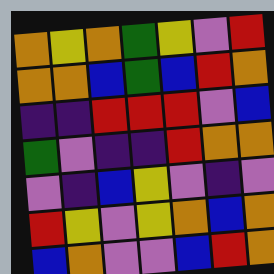[["orange", "yellow", "orange", "green", "yellow", "violet", "red"], ["orange", "orange", "blue", "green", "blue", "red", "orange"], ["indigo", "indigo", "red", "red", "red", "violet", "blue"], ["green", "violet", "indigo", "indigo", "red", "orange", "orange"], ["violet", "indigo", "blue", "yellow", "violet", "indigo", "violet"], ["red", "yellow", "violet", "yellow", "orange", "blue", "orange"], ["blue", "orange", "violet", "violet", "blue", "red", "orange"]]